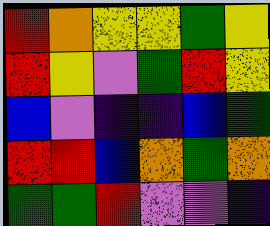[["red", "orange", "yellow", "yellow", "green", "yellow"], ["red", "yellow", "violet", "green", "red", "yellow"], ["blue", "violet", "indigo", "indigo", "blue", "green"], ["red", "red", "blue", "orange", "green", "orange"], ["green", "green", "red", "violet", "violet", "indigo"]]